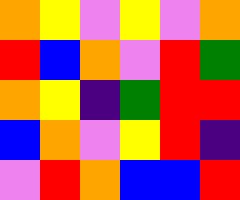[["orange", "yellow", "violet", "yellow", "violet", "orange"], ["red", "blue", "orange", "violet", "red", "green"], ["orange", "yellow", "indigo", "green", "red", "red"], ["blue", "orange", "violet", "yellow", "red", "indigo"], ["violet", "red", "orange", "blue", "blue", "red"]]